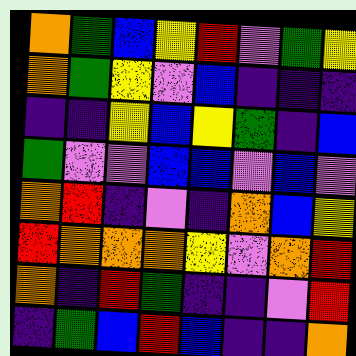[["orange", "green", "blue", "yellow", "red", "violet", "green", "yellow"], ["orange", "green", "yellow", "violet", "blue", "indigo", "indigo", "indigo"], ["indigo", "indigo", "yellow", "blue", "yellow", "green", "indigo", "blue"], ["green", "violet", "violet", "blue", "blue", "violet", "blue", "violet"], ["orange", "red", "indigo", "violet", "indigo", "orange", "blue", "yellow"], ["red", "orange", "orange", "orange", "yellow", "violet", "orange", "red"], ["orange", "indigo", "red", "green", "indigo", "indigo", "violet", "red"], ["indigo", "green", "blue", "red", "blue", "indigo", "indigo", "orange"]]